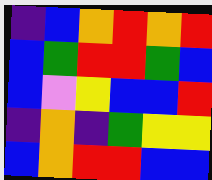[["indigo", "blue", "orange", "red", "orange", "red"], ["blue", "green", "red", "red", "green", "blue"], ["blue", "violet", "yellow", "blue", "blue", "red"], ["indigo", "orange", "indigo", "green", "yellow", "yellow"], ["blue", "orange", "red", "red", "blue", "blue"]]